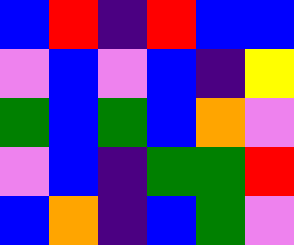[["blue", "red", "indigo", "red", "blue", "blue"], ["violet", "blue", "violet", "blue", "indigo", "yellow"], ["green", "blue", "green", "blue", "orange", "violet"], ["violet", "blue", "indigo", "green", "green", "red"], ["blue", "orange", "indigo", "blue", "green", "violet"]]